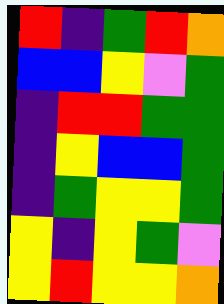[["red", "indigo", "green", "red", "orange"], ["blue", "blue", "yellow", "violet", "green"], ["indigo", "red", "red", "green", "green"], ["indigo", "yellow", "blue", "blue", "green"], ["indigo", "green", "yellow", "yellow", "green"], ["yellow", "indigo", "yellow", "green", "violet"], ["yellow", "red", "yellow", "yellow", "orange"]]